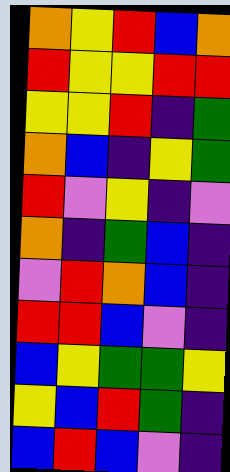[["orange", "yellow", "red", "blue", "orange"], ["red", "yellow", "yellow", "red", "red"], ["yellow", "yellow", "red", "indigo", "green"], ["orange", "blue", "indigo", "yellow", "green"], ["red", "violet", "yellow", "indigo", "violet"], ["orange", "indigo", "green", "blue", "indigo"], ["violet", "red", "orange", "blue", "indigo"], ["red", "red", "blue", "violet", "indigo"], ["blue", "yellow", "green", "green", "yellow"], ["yellow", "blue", "red", "green", "indigo"], ["blue", "red", "blue", "violet", "indigo"]]